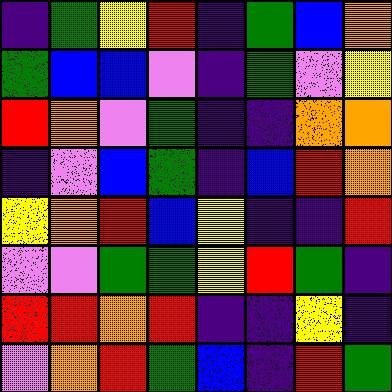[["indigo", "green", "yellow", "red", "indigo", "green", "blue", "orange"], ["green", "blue", "blue", "violet", "indigo", "green", "violet", "yellow"], ["red", "orange", "violet", "green", "indigo", "indigo", "orange", "orange"], ["indigo", "violet", "blue", "green", "indigo", "blue", "red", "orange"], ["yellow", "orange", "red", "blue", "yellow", "indigo", "indigo", "red"], ["violet", "violet", "green", "green", "yellow", "red", "green", "indigo"], ["red", "red", "orange", "red", "indigo", "indigo", "yellow", "indigo"], ["violet", "orange", "red", "green", "blue", "indigo", "red", "green"]]